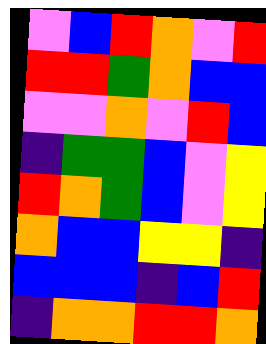[["violet", "blue", "red", "orange", "violet", "red"], ["red", "red", "green", "orange", "blue", "blue"], ["violet", "violet", "orange", "violet", "red", "blue"], ["indigo", "green", "green", "blue", "violet", "yellow"], ["red", "orange", "green", "blue", "violet", "yellow"], ["orange", "blue", "blue", "yellow", "yellow", "indigo"], ["blue", "blue", "blue", "indigo", "blue", "red"], ["indigo", "orange", "orange", "red", "red", "orange"]]